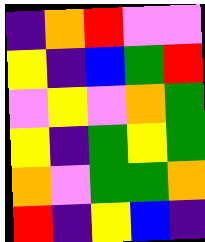[["indigo", "orange", "red", "violet", "violet"], ["yellow", "indigo", "blue", "green", "red"], ["violet", "yellow", "violet", "orange", "green"], ["yellow", "indigo", "green", "yellow", "green"], ["orange", "violet", "green", "green", "orange"], ["red", "indigo", "yellow", "blue", "indigo"]]